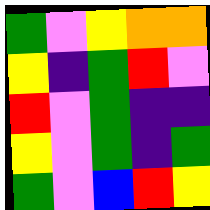[["green", "violet", "yellow", "orange", "orange"], ["yellow", "indigo", "green", "red", "violet"], ["red", "violet", "green", "indigo", "indigo"], ["yellow", "violet", "green", "indigo", "green"], ["green", "violet", "blue", "red", "yellow"]]